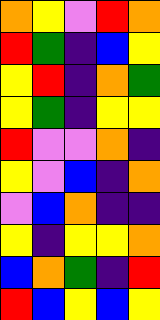[["orange", "yellow", "violet", "red", "orange"], ["red", "green", "indigo", "blue", "yellow"], ["yellow", "red", "indigo", "orange", "green"], ["yellow", "green", "indigo", "yellow", "yellow"], ["red", "violet", "violet", "orange", "indigo"], ["yellow", "violet", "blue", "indigo", "orange"], ["violet", "blue", "orange", "indigo", "indigo"], ["yellow", "indigo", "yellow", "yellow", "orange"], ["blue", "orange", "green", "indigo", "red"], ["red", "blue", "yellow", "blue", "yellow"]]